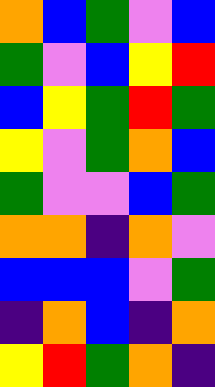[["orange", "blue", "green", "violet", "blue"], ["green", "violet", "blue", "yellow", "red"], ["blue", "yellow", "green", "red", "green"], ["yellow", "violet", "green", "orange", "blue"], ["green", "violet", "violet", "blue", "green"], ["orange", "orange", "indigo", "orange", "violet"], ["blue", "blue", "blue", "violet", "green"], ["indigo", "orange", "blue", "indigo", "orange"], ["yellow", "red", "green", "orange", "indigo"]]